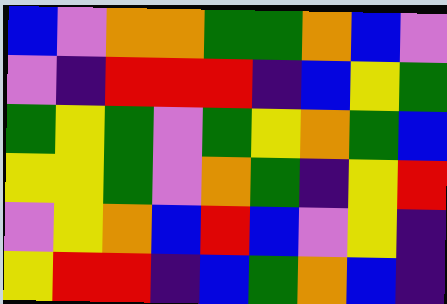[["blue", "violet", "orange", "orange", "green", "green", "orange", "blue", "violet"], ["violet", "indigo", "red", "red", "red", "indigo", "blue", "yellow", "green"], ["green", "yellow", "green", "violet", "green", "yellow", "orange", "green", "blue"], ["yellow", "yellow", "green", "violet", "orange", "green", "indigo", "yellow", "red"], ["violet", "yellow", "orange", "blue", "red", "blue", "violet", "yellow", "indigo"], ["yellow", "red", "red", "indigo", "blue", "green", "orange", "blue", "indigo"]]